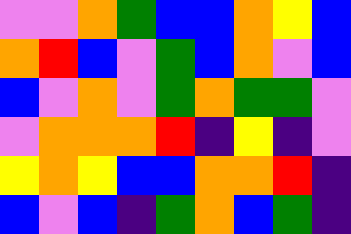[["violet", "violet", "orange", "green", "blue", "blue", "orange", "yellow", "blue"], ["orange", "red", "blue", "violet", "green", "blue", "orange", "violet", "blue"], ["blue", "violet", "orange", "violet", "green", "orange", "green", "green", "violet"], ["violet", "orange", "orange", "orange", "red", "indigo", "yellow", "indigo", "violet"], ["yellow", "orange", "yellow", "blue", "blue", "orange", "orange", "red", "indigo"], ["blue", "violet", "blue", "indigo", "green", "orange", "blue", "green", "indigo"]]